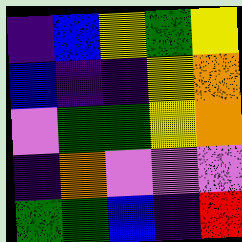[["indigo", "blue", "yellow", "green", "yellow"], ["blue", "indigo", "indigo", "yellow", "orange"], ["violet", "green", "green", "yellow", "orange"], ["indigo", "orange", "violet", "violet", "violet"], ["green", "green", "blue", "indigo", "red"]]